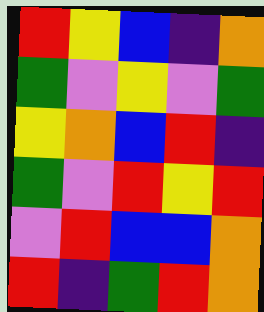[["red", "yellow", "blue", "indigo", "orange"], ["green", "violet", "yellow", "violet", "green"], ["yellow", "orange", "blue", "red", "indigo"], ["green", "violet", "red", "yellow", "red"], ["violet", "red", "blue", "blue", "orange"], ["red", "indigo", "green", "red", "orange"]]